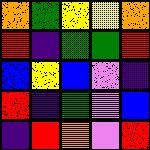[["orange", "green", "yellow", "yellow", "orange"], ["red", "indigo", "green", "green", "red"], ["blue", "yellow", "blue", "violet", "indigo"], ["red", "indigo", "green", "violet", "blue"], ["indigo", "red", "orange", "violet", "red"]]